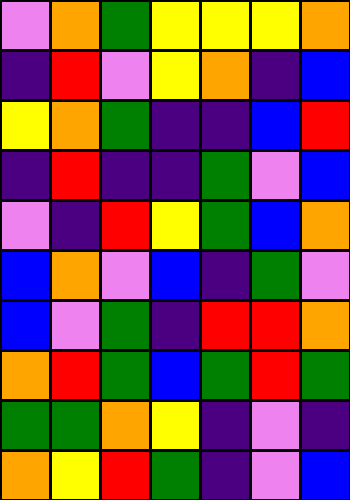[["violet", "orange", "green", "yellow", "yellow", "yellow", "orange"], ["indigo", "red", "violet", "yellow", "orange", "indigo", "blue"], ["yellow", "orange", "green", "indigo", "indigo", "blue", "red"], ["indigo", "red", "indigo", "indigo", "green", "violet", "blue"], ["violet", "indigo", "red", "yellow", "green", "blue", "orange"], ["blue", "orange", "violet", "blue", "indigo", "green", "violet"], ["blue", "violet", "green", "indigo", "red", "red", "orange"], ["orange", "red", "green", "blue", "green", "red", "green"], ["green", "green", "orange", "yellow", "indigo", "violet", "indigo"], ["orange", "yellow", "red", "green", "indigo", "violet", "blue"]]